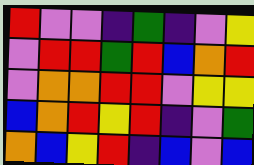[["red", "violet", "violet", "indigo", "green", "indigo", "violet", "yellow"], ["violet", "red", "red", "green", "red", "blue", "orange", "red"], ["violet", "orange", "orange", "red", "red", "violet", "yellow", "yellow"], ["blue", "orange", "red", "yellow", "red", "indigo", "violet", "green"], ["orange", "blue", "yellow", "red", "indigo", "blue", "violet", "blue"]]